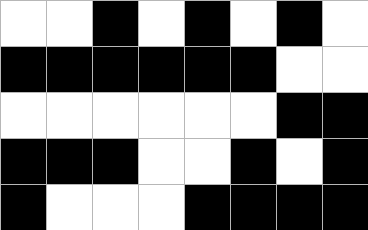[["white", "white", "black", "white", "black", "white", "black", "white"], ["black", "black", "black", "black", "black", "black", "white", "white"], ["white", "white", "white", "white", "white", "white", "black", "black"], ["black", "black", "black", "white", "white", "black", "white", "black"], ["black", "white", "white", "white", "black", "black", "black", "black"]]